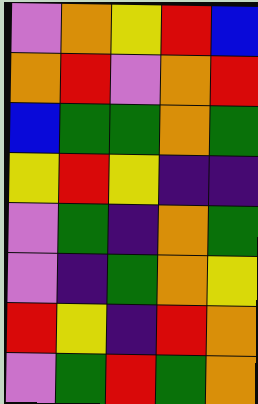[["violet", "orange", "yellow", "red", "blue"], ["orange", "red", "violet", "orange", "red"], ["blue", "green", "green", "orange", "green"], ["yellow", "red", "yellow", "indigo", "indigo"], ["violet", "green", "indigo", "orange", "green"], ["violet", "indigo", "green", "orange", "yellow"], ["red", "yellow", "indigo", "red", "orange"], ["violet", "green", "red", "green", "orange"]]